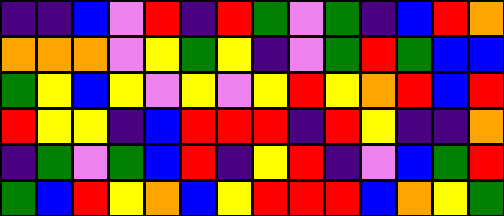[["indigo", "indigo", "blue", "violet", "red", "indigo", "red", "green", "violet", "green", "indigo", "blue", "red", "orange"], ["orange", "orange", "orange", "violet", "yellow", "green", "yellow", "indigo", "violet", "green", "red", "green", "blue", "blue"], ["green", "yellow", "blue", "yellow", "violet", "yellow", "violet", "yellow", "red", "yellow", "orange", "red", "blue", "red"], ["red", "yellow", "yellow", "indigo", "blue", "red", "red", "red", "indigo", "red", "yellow", "indigo", "indigo", "orange"], ["indigo", "green", "violet", "green", "blue", "red", "indigo", "yellow", "red", "indigo", "violet", "blue", "green", "red"], ["green", "blue", "red", "yellow", "orange", "blue", "yellow", "red", "red", "red", "blue", "orange", "yellow", "green"]]